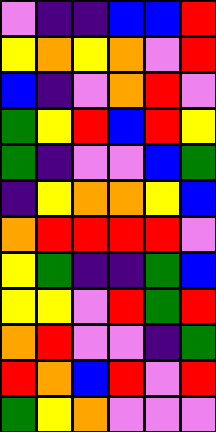[["violet", "indigo", "indigo", "blue", "blue", "red"], ["yellow", "orange", "yellow", "orange", "violet", "red"], ["blue", "indigo", "violet", "orange", "red", "violet"], ["green", "yellow", "red", "blue", "red", "yellow"], ["green", "indigo", "violet", "violet", "blue", "green"], ["indigo", "yellow", "orange", "orange", "yellow", "blue"], ["orange", "red", "red", "red", "red", "violet"], ["yellow", "green", "indigo", "indigo", "green", "blue"], ["yellow", "yellow", "violet", "red", "green", "red"], ["orange", "red", "violet", "violet", "indigo", "green"], ["red", "orange", "blue", "red", "violet", "red"], ["green", "yellow", "orange", "violet", "violet", "violet"]]